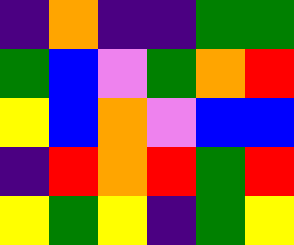[["indigo", "orange", "indigo", "indigo", "green", "green"], ["green", "blue", "violet", "green", "orange", "red"], ["yellow", "blue", "orange", "violet", "blue", "blue"], ["indigo", "red", "orange", "red", "green", "red"], ["yellow", "green", "yellow", "indigo", "green", "yellow"]]